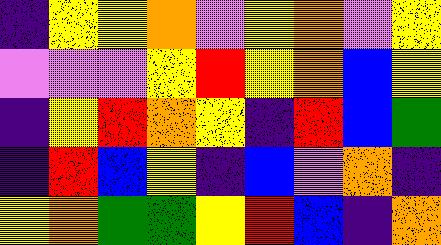[["indigo", "yellow", "yellow", "orange", "violet", "yellow", "orange", "violet", "yellow"], ["violet", "violet", "violet", "yellow", "red", "yellow", "orange", "blue", "yellow"], ["indigo", "yellow", "red", "orange", "yellow", "indigo", "red", "blue", "green"], ["indigo", "red", "blue", "yellow", "indigo", "blue", "violet", "orange", "indigo"], ["yellow", "orange", "green", "green", "yellow", "red", "blue", "indigo", "orange"]]